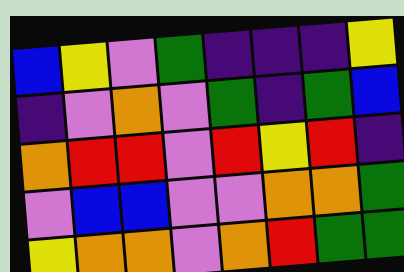[["blue", "yellow", "violet", "green", "indigo", "indigo", "indigo", "yellow"], ["indigo", "violet", "orange", "violet", "green", "indigo", "green", "blue"], ["orange", "red", "red", "violet", "red", "yellow", "red", "indigo"], ["violet", "blue", "blue", "violet", "violet", "orange", "orange", "green"], ["yellow", "orange", "orange", "violet", "orange", "red", "green", "green"]]